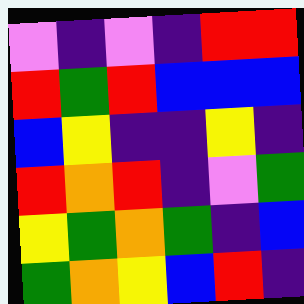[["violet", "indigo", "violet", "indigo", "red", "red"], ["red", "green", "red", "blue", "blue", "blue"], ["blue", "yellow", "indigo", "indigo", "yellow", "indigo"], ["red", "orange", "red", "indigo", "violet", "green"], ["yellow", "green", "orange", "green", "indigo", "blue"], ["green", "orange", "yellow", "blue", "red", "indigo"]]